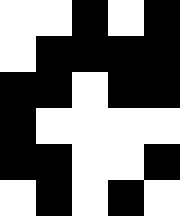[["white", "white", "black", "white", "black"], ["white", "black", "black", "black", "black"], ["black", "black", "white", "black", "black"], ["black", "white", "white", "white", "white"], ["black", "black", "white", "white", "black"], ["white", "black", "white", "black", "white"]]